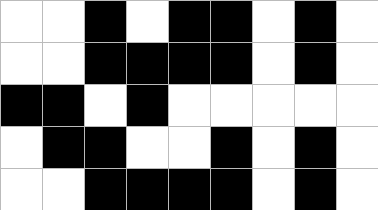[["white", "white", "black", "white", "black", "black", "white", "black", "white"], ["white", "white", "black", "black", "black", "black", "white", "black", "white"], ["black", "black", "white", "black", "white", "white", "white", "white", "white"], ["white", "black", "black", "white", "white", "black", "white", "black", "white"], ["white", "white", "black", "black", "black", "black", "white", "black", "white"]]